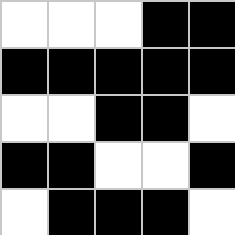[["white", "white", "white", "black", "black"], ["black", "black", "black", "black", "black"], ["white", "white", "black", "black", "white"], ["black", "black", "white", "white", "black"], ["white", "black", "black", "black", "white"]]